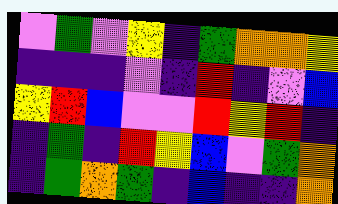[["violet", "green", "violet", "yellow", "indigo", "green", "orange", "orange", "yellow"], ["indigo", "indigo", "indigo", "violet", "indigo", "red", "indigo", "violet", "blue"], ["yellow", "red", "blue", "violet", "violet", "red", "yellow", "red", "indigo"], ["indigo", "green", "indigo", "red", "yellow", "blue", "violet", "green", "orange"], ["indigo", "green", "orange", "green", "indigo", "blue", "indigo", "indigo", "orange"]]